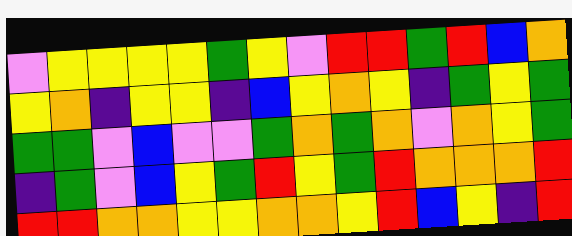[["violet", "yellow", "yellow", "yellow", "yellow", "green", "yellow", "violet", "red", "red", "green", "red", "blue", "orange"], ["yellow", "orange", "indigo", "yellow", "yellow", "indigo", "blue", "yellow", "orange", "yellow", "indigo", "green", "yellow", "green"], ["green", "green", "violet", "blue", "violet", "violet", "green", "orange", "green", "orange", "violet", "orange", "yellow", "green"], ["indigo", "green", "violet", "blue", "yellow", "green", "red", "yellow", "green", "red", "orange", "orange", "orange", "red"], ["red", "red", "orange", "orange", "yellow", "yellow", "orange", "orange", "yellow", "red", "blue", "yellow", "indigo", "red"]]